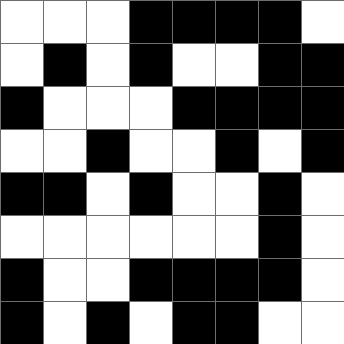[["white", "white", "white", "black", "black", "black", "black", "white"], ["white", "black", "white", "black", "white", "white", "black", "black"], ["black", "white", "white", "white", "black", "black", "black", "black"], ["white", "white", "black", "white", "white", "black", "white", "black"], ["black", "black", "white", "black", "white", "white", "black", "white"], ["white", "white", "white", "white", "white", "white", "black", "white"], ["black", "white", "white", "black", "black", "black", "black", "white"], ["black", "white", "black", "white", "black", "black", "white", "white"]]